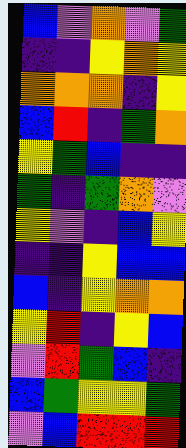[["blue", "violet", "orange", "violet", "green"], ["indigo", "indigo", "yellow", "orange", "yellow"], ["orange", "orange", "orange", "indigo", "yellow"], ["blue", "red", "indigo", "green", "orange"], ["yellow", "green", "blue", "indigo", "indigo"], ["green", "indigo", "green", "orange", "violet"], ["yellow", "violet", "indigo", "blue", "yellow"], ["indigo", "indigo", "yellow", "blue", "blue"], ["blue", "indigo", "yellow", "orange", "orange"], ["yellow", "red", "indigo", "yellow", "blue"], ["violet", "red", "green", "blue", "indigo"], ["blue", "green", "yellow", "yellow", "green"], ["violet", "blue", "red", "red", "red"]]